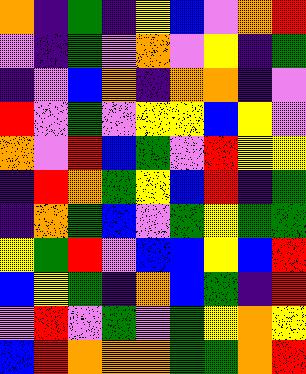[["orange", "indigo", "green", "indigo", "yellow", "blue", "violet", "orange", "red"], ["violet", "indigo", "green", "violet", "orange", "violet", "yellow", "indigo", "green"], ["indigo", "violet", "blue", "orange", "indigo", "orange", "orange", "indigo", "violet"], ["red", "violet", "green", "violet", "yellow", "yellow", "blue", "yellow", "violet"], ["orange", "violet", "red", "blue", "green", "violet", "red", "yellow", "yellow"], ["indigo", "red", "orange", "green", "yellow", "blue", "red", "indigo", "green"], ["indigo", "orange", "green", "blue", "violet", "green", "yellow", "green", "green"], ["yellow", "green", "red", "violet", "blue", "blue", "yellow", "blue", "red"], ["blue", "yellow", "green", "indigo", "orange", "blue", "green", "indigo", "red"], ["violet", "red", "violet", "green", "violet", "green", "yellow", "orange", "yellow"], ["blue", "red", "orange", "orange", "orange", "green", "green", "orange", "red"]]